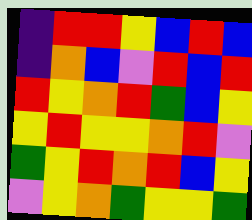[["indigo", "red", "red", "yellow", "blue", "red", "blue"], ["indigo", "orange", "blue", "violet", "red", "blue", "red"], ["red", "yellow", "orange", "red", "green", "blue", "yellow"], ["yellow", "red", "yellow", "yellow", "orange", "red", "violet"], ["green", "yellow", "red", "orange", "red", "blue", "yellow"], ["violet", "yellow", "orange", "green", "yellow", "yellow", "green"]]